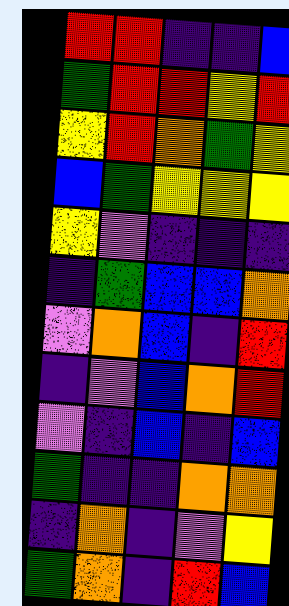[["red", "red", "indigo", "indigo", "blue"], ["green", "red", "red", "yellow", "red"], ["yellow", "red", "orange", "green", "yellow"], ["blue", "green", "yellow", "yellow", "yellow"], ["yellow", "violet", "indigo", "indigo", "indigo"], ["indigo", "green", "blue", "blue", "orange"], ["violet", "orange", "blue", "indigo", "red"], ["indigo", "violet", "blue", "orange", "red"], ["violet", "indigo", "blue", "indigo", "blue"], ["green", "indigo", "indigo", "orange", "orange"], ["indigo", "orange", "indigo", "violet", "yellow"], ["green", "orange", "indigo", "red", "blue"]]